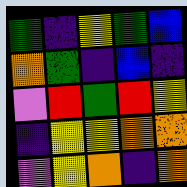[["green", "indigo", "yellow", "green", "blue"], ["orange", "green", "indigo", "blue", "indigo"], ["violet", "red", "green", "red", "yellow"], ["indigo", "yellow", "yellow", "orange", "orange"], ["violet", "yellow", "orange", "indigo", "orange"]]